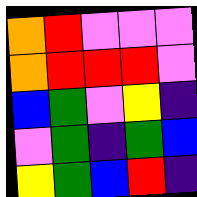[["orange", "red", "violet", "violet", "violet"], ["orange", "red", "red", "red", "violet"], ["blue", "green", "violet", "yellow", "indigo"], ["violet", "green", "indigo", "green", "blue"], ["yellow", "green", "blue", "red", "indigo"]]